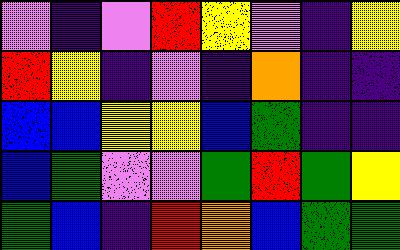[["violet", "indigo", "violet", "red", "yellow", "violet", "indigo", "yellow"], ["red", "yellow", "indigo", "violet", "indigo", "orange", "indigo", "indigo"], ["blue", "blue", "yellow", "yellow", "blue", "green", "indigo", "indigo"], ["blue", "green", "violet", "violet", "green", "red", "green", "yellow"], ["green", "blue", "indigo", "red", "orange", "blue", "green", "green"]]